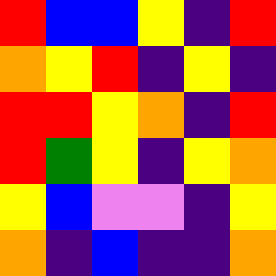[["red", "blue", "blue", "yellow", "indigo", "red"], ["orange", "yellow", "red", "indigo", "yellow", "indigo"], ["red", "red", "yellow", "orange", "indigo", "red"], ["red", "green", "yellow", "indigo", "yellow", "orange"], ["yellow", "blue", "violet", "violet", "indigo", "yellow"], ["orange", "indigo", "blue", "indigo", "indigo", "orange"]]